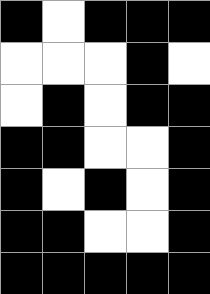[["black", "white", "black", "black", "black"], ["white", "white", "white", "black", "white"], ["white", "black", "white", "black", "black"], ["black", "black", "white", "white", "black"], ["black", "white", "black", "white", "black"], ["black", "black", "white", "white", "black"], ["black", "black", "black", "black", "black"]]